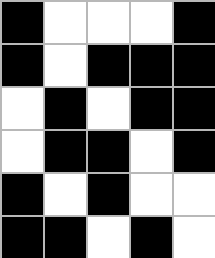[["black", "white", "white", "white", "black"], ["black", "white", "black", "black", "black"], ["white", "black", "white", "black", "black"], ["white", "black", "black", "white", "black"], ["black", "white", "black", "white", "white"], ["black", "black", "white", "black", "white"]]